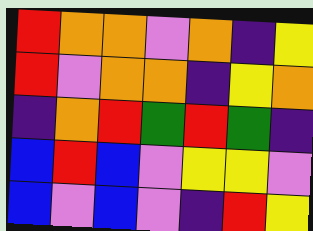[["red", "orange", "orange", "violet", "orange", "indigo", "yellow"], ["red", "violet", "orange", "orange", "indigo", "yellow", "orange"], ["indigo", "orange", "red", "green", "red", "green", "indigo"], ["blue", "red", "blue", "violet", "yellow", "yellow", "violet"], ["blue", "violet", "blue", "violet", "indigo", "red", "yellow"]]